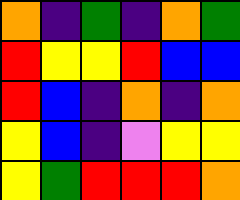[["orange", "indigo", "green", "indigo", "orange", "green"], ["red", "yellow", "yellow", "red", "blue", "blue"], ["red", "blue", "indigo", "orange", "indigo", "orange"], ["yellow", "blue", "indigo", "violet", "yellow", "yellow"], ["yellow", "green", "red", "red", "red", "orange"]]